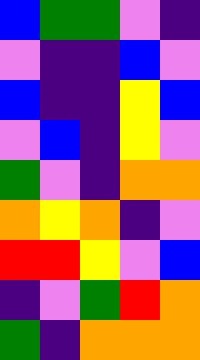[["blue", "green", "green", "violet", "indigo"], ["violet", "indigo", "indigo", "blue", "violet"], ["blue", "indigo", "indigo", "yellow", "blue"], ["violet", "blue", "indigo", "yellow", "violet"], ["green", "violet", "indigo", "orange", "orange"], ["orange", "yellow", "orange", "indigo", "violet"], ["red", "red", "yellow", "violet", "blue"], ["indigo", "violet", "green", "red", "orange"], ["green", "indigo", "orange", "orange", "orange"]]